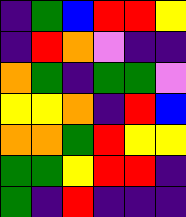[["indigo", "green", "blue", "red", "red", "yellow"], ["indigo", "red", "orange", "violet", "indigo", "indigo"], ["orange", "green", "indigo", "green", "green", "violet"], ["yellow", "yellow", "orange", "indigo", "red", "blue"], ["orange", "orange", "green", "red", "yellow", "yellow"], ["green", "green", "yellow", "red", "red", "indigo"], ["green", "indigo", "red", "indigo", "indigo", "indigo"]]